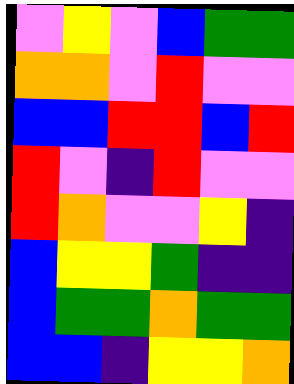[["violet", "yellow", "violet", "blue", "green", "green"], ["orange", "orange", "violet", "red", "violet", "violet"], ["blue", "blue", "red", "red", "blue", "red"], ["red", "violet", "indigo", "red", "violet", "violet"], ["red", "orange", "violet", "violet", "yellow", "indigo"], ["blue", "yellow", "yellow", "green", "indigo", "indigo"], ["blue", "green", "green", "orange", "green", "green"], ["blue", "blue", "indigo", "yellow", "yellow", "orange"]]